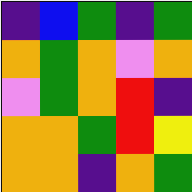[["indigo", "blue", "green", "indigo", "green"], ["orange", "green", "orange", "violet", "orange"], ["violet", "green", "orange", "red", "indigo"], ["orange", "orange", "green", "red", "yellow"], ["orange", "orange", "indigo", "orange", "green"]]